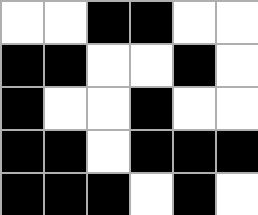[["white", "white", "black", "black", "white", "white"], ["black", "black", "white", "white", "black", "white"], ["black", "white", "white", "black", "white", "white"], ["black", "black", "white", "black", "black", "black"], ["black", "black", "black", "white", "black", "white"]]